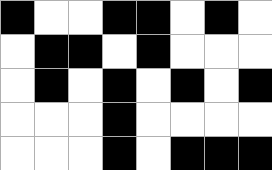[["black", "white", "white", "black", "black", "white", "black", "white"], ["white", "black", "black", "white", "black", "white", "white", "white"], ["white", "black", "white", "black", "white", "black", "white", "black"], ["white", "white", "white", "black", "white", "white", "white", "white"], ["white", "white", "white", "black", "white", "black", "black", "black"]]